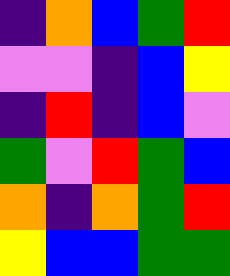[["indigo", "orange", "blue", "green", "red"], ["violet", "violet", "indigo", "blue", "yellow"], ["indigo", "red", "indigo", "blue", "violet"], ["green", "violet", "red", "green", "blue"], ["orange", "indigo", "orange", "green", "red"], ["yellow", "blue", "blue", "green", "green"]]